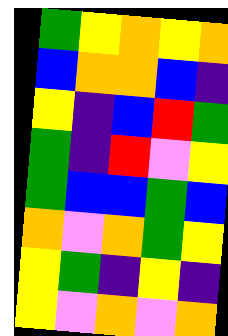[["green", "yellow", "orange", "yellow", "orange"], ["blue", "orange", "orange", "blue", "indigo"], ["yellow", "indigo", "blue", "red", "green"], ["green", "indigo", "red", "violet", "yellow"], ["green", "blue", "blue", "green", "blue"], ["orange", "violet", "orange", "green", "yellow"], ["yellow", "green", "indigo", "yellow", "indigo"], ["yellow", "violet", "orange", "violet", "orange"]]